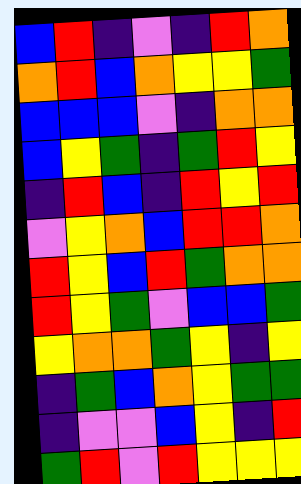[["blue", "red", "indigo", "violet", "indigo", "red", "orange"], ["orange", "red", "blue", "orange", "yellow", "yellow", "green"], ["blue", "blue", "blue", "violet", "indigo", "orange", "orange"], ["blue", "yellow", "green", "indigo", "green", "red", "yellow"], ["indigo", "red", "blue", "indigo", "red", "yellow", "red"], ["violet", "yellow", "orange", "blue", "red", "red", "orange"], ["red", "yellow", "blue", "red", "green", "orange", "orange"], ["red", "yellow", "green", "violet", "blue", "blue", "green"], ["yellow", "orange", "orange", "green", "yellow", "indigo", "yellow"], ["indigo", "green", "blue", "orange", "yellow", "green", "green"], ["indigo", "violet", "violet", "blue", "yellow", "indigo", "red"], ["green", "red", "violet", "red", "yellow", "yellow", "yellow"]]